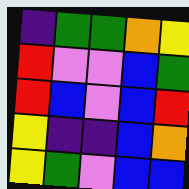[["indigo", "green", "green", "orange", "yellow"], ["red", "violet", "violet", "blue", "green"], ["red", "blue", "violet", "blue", "red"], ["yellow", "indigo", "indigo", "blue", "orange"], ["yellow", "green", "violet", "blue", "blue"]]